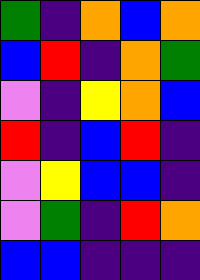[["green", "indigo", "orange", "blue", "orange"], ["blue", "red", "indigo", "orange", "green"], ["violet", "indigo", "yellow", "orange", "blue"], ["red", "indigo", "blue", "red", "indigo"], ["violet", "yellow", "blue", "blue", "indigo"], ["violet", "green", "indigo", "red", "orange"], ["blue", "blue", "indigo", "indigo", "indigo"]]